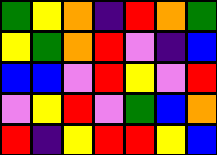[["green", "yellow", "orange", "indigo", "red", "orange", "green"], ["yellow", "green", "orange", "red", "violet", "indigo", "blue"], ["blue", "blue", "violet", "red", "yellow", "violet", "red"], ["violet", "yellow", "red", "violet", "green", "blue", "orange"], ["red", "indigo", "yellow", "red", "red", "yellow", "blue"]]